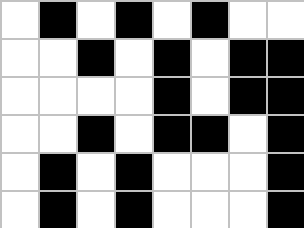[["white", "black", "white", "black", "white", "black", "white", "white"], ["white", "white", "black", "white", "black", "white", "black", "black"], ["white", "white", "white", "white", "black", "white", "black", "black"], ["white", "white", "black", "white", "black", "black", "white", "black"], ["white", "black", "white", "black", "white", "white", "white", "black"], ["white", "black", "white", "black", "white", "white", "white", "black"]]